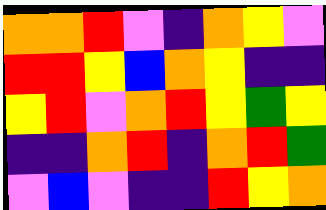[["orange", "orange", "red", "violet", "indigo", "orange", "yellow", "violet"], ["red", "red", "yellow", "blue", "orange", "yellow", "indigo", "indigo"], ["yellow", "red", "violet", "orange", "red", "yellow", "green", "yellow"], ["indigo", "indigo", "orange", "red", "indigo", "orange", "red", "green"], ["violet", "blue", "violet", "indigo", "indigo", "red", "yellow", "orange"]]